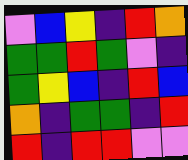[["violet", "blue", "yellow", "indigo", "red", "orange"], ["green", "green", "red", "green", "violet", "indigo"], ["green", "yellow", "blue", "indigo", "red", "blue"], ["orange", "indigo", "green", "green", "indigo", "red"], ["red", "indigo", "red", "red", "violet", "violet"]]